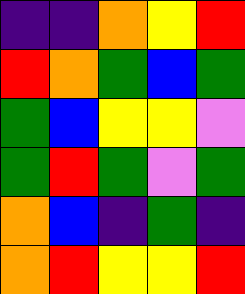[["indigo", "indigo", "orange", "yellow", "red"], ["red", "orange", "green", "blue", "green"], ["green", "blue", "yellow", "yellow", "violet"], ["green", "red", "green", "violet", "green"], ["orange", "blue", "indigo", "green", "indigo"], ["orange", "red", "yellow", "yellow", "red"]]